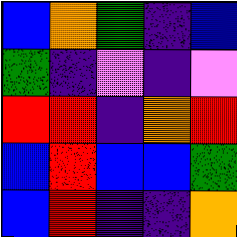[["blue", "orange", "green", "indigo", "blue"], ["green", "indigo", "violet", "indigo", "violet"], ["red", "red", "indigo", "orange", "red"], ["blue", "red", "blue", "blue", "green"], ["blue", "red", "indigo", "indigo", "orange"]]